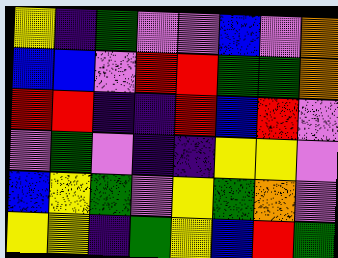[["yellow", "indigo", "green", "violet", "violet", "blue", "violet", "orange"], ["blue", "blue", "violet", "red", "red", "green", "green", "orange"], ["red", "red", "indigo", "indigo", "red", "blue", "red", "violet"], ["violet", "green", "violet", "indigo", "indigo", "yellow", "yellow", "violet"], ["blue", "yellow", "green", "violet", "yellow", "green", "orange", "violet"], ["yellow", "yellow", "indigo", "green", "yellow", "blue", "red", "green"]]